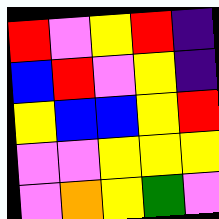[["red", "violet", "yellow", "red", "indigo"], ["blue", "red", "violet", "yellow", "indigo"], ["yellow", "blue", "blue", "yellow", "red"], ["violet", "violet", "yellow", "yellow", "yellow"], ["violet", "orange", "yellow", "green", "violet"]]